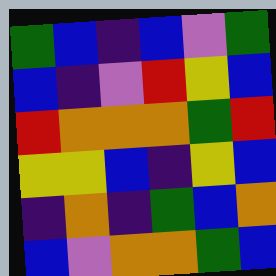[["green", "blue", "indigo", "blue", "violet", "green"], ["blue", "indigo", "violet", "red", "yellow", "blue"], ["red", "orange", "orange", "orange", "green", "red"], ["yellow", "yellow", "blue", "indigo", "yellow", "blue"], ["indigo", "orange", "indigo", "green", "blue", "orange"], ["blue", "violet", "orange", "orange", "green", "blue"]]